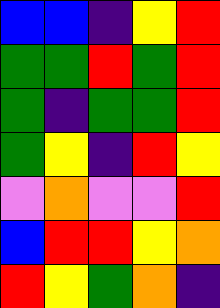[["blue", "blue", "indigo", "yellow", "red"], ["green", "green", "red", "green", "red"], ["green", "indigo", "green", "green", "red"], ["green", "yellow", "indigo", "red", "yellow"], ["violet", "orange", "violet", "violet", "red"], ["blue", "red", "red", "yellow", "orange"], ["red", "yellow", "green", "orange", "indigo"]]